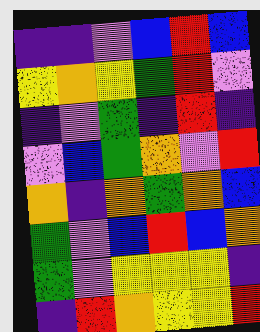[["indigo", "indigo", "violet", "blue", "red", "blue"], ["yellow", "orange", "yellow", "green", "red", "violet"], ["indigo", "violet", "green", "indigo", "red", "indigo"], ["violet", "blue", "green", "orange", "violet", "red"], ["orange", "indigo", "orange", "green", "orange", "blue"], ["green", "violet", "blue", "red", "blue", "orange"], ["green", "violet", "yellow", "yellow", "yellow", "indigo"], ["indigo", "red", "orange", "yellow", "yellow", "red"]]